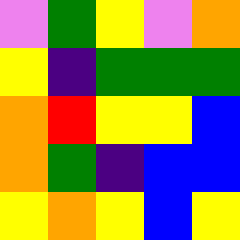[["violet", "green", "yellow", "violet", "orange"], ["yellow", "indigo", "green", "green", "green"], ["orange", "red", "yellow", "yellow", "blue"], ["orange", "green", "indigo", "blue", "blue"], ["yellow", "orange", "yellow", "blue", "yellow"]]